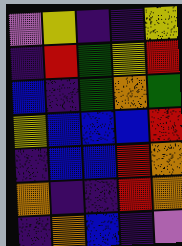[["violet", "yellow", "indigo", "indigo", "yellow"], ["indigo", "red", "green", "yellow", "red"], ["blue", "indigo", "green", "orange", "green"], ["yellow", "blue", "blue", "blue", "red"], ["indigo", "blue", "blue", "red", "orange"], ["orange", "indigo", "indigo", "red", "orange"], ["indigo", "orange", "blue", "indigo", "violet"]]